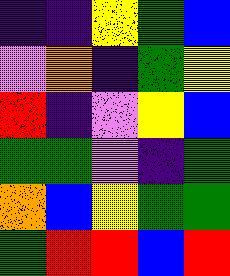[["indigo", "indigo", "yellow", "green", "blue"], ["violet", "orange", "indigo", "green", "yellow"], ["red", "indigo", "violet", "yellow", "blue"], ["green", "green", "violet", "indigo", "green"], ["orange", "blue", "yellow", "green", "green"], ["green", "red", "red", "blue", "red"]]